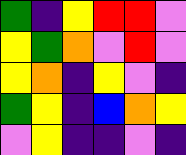[["green", "indigo", "yellow", "red", "red", "violet"], ["yellow", "green", "orange", "violet", "red", "violet"], ["yellow", "orange", "indigo", "yellow", "violet", "indigo"], ["green", "yellow", "indigo", "blue", "orange", "yellow"], ["violet", "yellow", "indigo", "indigo", "violet", "indigo"]]